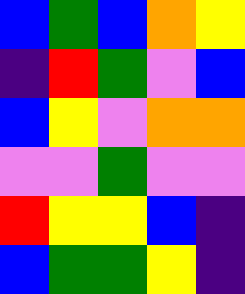[["blue", "green", "blue", "orange", "yellow"], ["indigo", "red", "green", "violet", "blue"], ["blue", "yellow", "violet", "orange", "orange"], ["violet", "violet", "green", "violet", "violet"], ["red", "yellow", "yellow", "blue", "indigo"], ["blue", "green", "green", "yellow", "indigo"]]